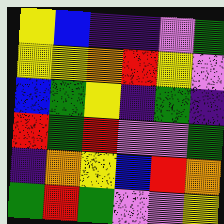[["yellow", "blue", "indigo", "indigo", "violet", "green"], ["yellow", "yellow", "orange", "red", "yellow", "violet"], ["blue", "green", "yellow", "indigo", "green", "indigo"], ["red", "green", "red", "violet", "violet", "green"], ["indigo", "orange", "yellow", "blue", "red", "orange"], ["green", "red", "green", "violet", "violet", "yellow"]]